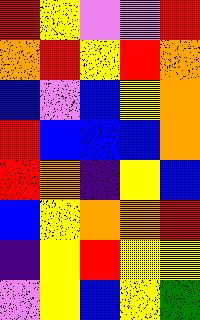[["red", "yellow", "violet", "violet", "red"], ["orange", "red", "yellow", "red", "orange"], ["blue", "violet", "blue", "yellow", "orange"], ["red", "blue", "blue", "blue", "orange"], ["red", "orange", "indigo", "yellow", "blue"], ["blue", "yellow", "orange", "orange", "red"], ["indigo", "yellow", "red", "yellow", "yellow"], ["violet", "yellow", "blue", "yellow", "green"]]